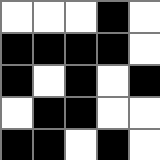[["white", "white", "white", "black", "white"], ["black", "black", "black", "black", "white"], ["black", "white", "black", "white", "black"], ["white", "black", "black", "white", "white"], ["black", "black", "white", "black", "white"]]